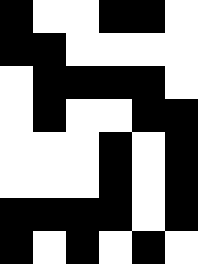[["black", "white", "white", "black", "black", "white"], ["black", "black", "white", "white", "white", "white"], ["white", "black", "black", "black", "black", "white"], ["white", "black", "white", "white", "black", "black"], ["white", "white", "white", "black", "white", "black"], ["white", "white", "white", "black", "white", "black"], ["black", "black", "black", "black", "white", "black"], ["black", "white", "black", "white", "black", "white"]]